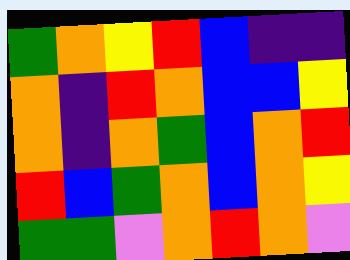[["green", "orange", "yellow", "red", "blue", "indigo", "indigo"], ["orange", "indigo", "red", "orange", "blue", "blue", "yellow"], ["orange", "indigo", "orange", "green", "blue", "orange", "red"], ["red", "blue", "green", "orange", "blue", "orange", "yellow"], ["green", "green", "violet", "orange", "red", "orange", "violet"]]